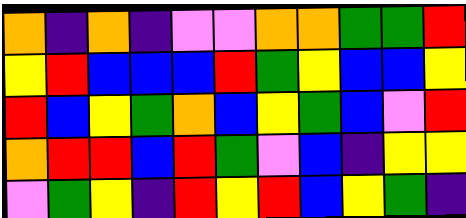[["orange", "indigo", "orange", "indigo", "violet", "violet", "orange", "orange", "green", "green", "red"], ["yellow", "red", "blue", "blue", "blue", "red", "green", "yellow", "blue", "blue", "yellow"], ["red", "blue", "yellow", "green", "orange", "blue", "yellow", "green", "blue", "violet", "red"], ["orange", "red", "red", "blue", "red", "green", "violet", "blue", "indigo", "yellow", "yellow"], ["violet", "green", "yellow", "indigo", "red", "yellow", "red", "blue", "yellow", "green", "indigo"]]